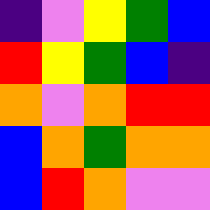[["indigo", "violet", "yellow", "green", "blue"], ["red", "yellow", "green", "blue", "indigo"], ["orange", "violet", "orange", "red", "red"], ["blue", "orange", "green", "orange", "orange"], ["blue", "red", "orange", "violet", "violet"]]